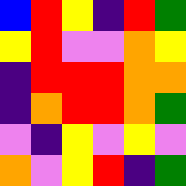[["blue", "red", "yellow", "indigo", "red", "green"], ["yellow", "red", "violet", "violet", "orange", "yellow"], ["indigo", "red", "red", "red", "orange", "orange"], ["indigo", "orange", "red", "red", "orange", "green"], ["violet", "indigo", "yellow", "violet", "yellow", "violet"], ["orange", "violet", "yellow", "red", "indigo", "green"]]